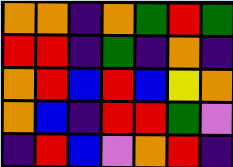[["orange", "orange", "indigo", "orange", "green", "red", "green"], ["red", "red", "indigo", "green", "indigo", "orange", "indigo"], ["orange", "red", "blue", "red", "blue", "yellow", "orange"], ["orange", "blue", "indigo", "red", "red", "green", "violet"], ["indigo", "red", "blue", "violet", "orange", "red", "indigo"]]